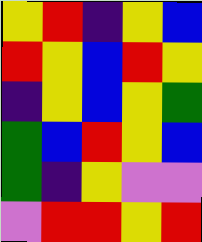[["yellow", "red", "indigo", "yellow", "blue"], ["red", "yellow", "blue", "red", "yellow"], ["indigo", "yellow", "blue", "yellow", "green"], ["green", "blue", "red", "yellow", "blue"], ["green", "indigo", "yellow", "violet", "violet"], ["violet", "red", "red", "yellow", "red"]]